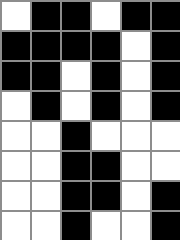[["white", "black", "black", "white", "black", "black"], ["black", "black", "black", "black", "white", "black"], ["black", "black", "white", "black", "white", "black"], ["white", "black", "white", "black", "white", "black"], ["white", "white", "black", "white", "white", "white"], ["white", "white", "black", "black", "white", "white"], ["white", "white", "black", "black", "white", "black"], ["white", "white", "black", "white", "white", "black"]]